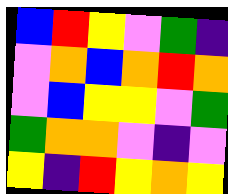[["blue", "red", "yellow", "violet", "green", "indigo"], ["violet", "orange", "blue", "orange", "red", "orange"], ["violet", "blue", "yellow", "yellow", "violet", "green"], ["green", "orange", "orange", "violet", "indigo", "violet"], ["yellow", "indigo", "red", "yellow", "orange", "yellow"]]